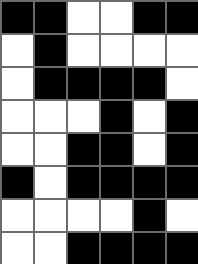[["black", "black", "white", "white", "black", "black"], ["white", "black", "white", "white", "white", "white"], ["white", "black", "black", "black", "black", "white"], ["white", "white", "white", "black", "white", "black"], ["white", "white", "black", "black", "white", "black"], ["black", "white", "black", "black", "black", "black"], ["white", "white", "white", "white", "black", "white"], ["white", "white", "black", "black", "black", "black"]]